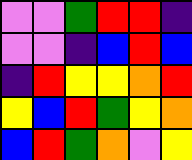[["violet", "violet", "green", "red", "red", "indigo"], ["violet", "violet", "indigo", "blue", "red", "blue"], ["indigo", "red", "yellow", "yellow", "orange", "red"], ["yellow", "blue", "red", "green", "yellow", "orange"], ["blue", "red", "green", "orange", "violet", "yellow"]]